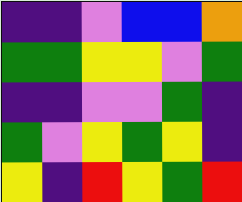[["indigo", "indigo", "violet", "blue", "blue", "orange"], ["green", "green", "yellow", "yellow", "violet", "green"], ["indigo", "indigo", "violet", "violet", "green", "indigo"], ["green", "violet", "yellow", "green", "yellow", "indigo"], ["yellow", "indigo", "red", "yellow", "green", "red"]]